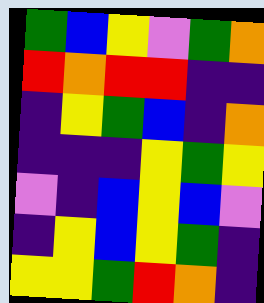[["green", "blue", "yellow", "violet", "green", "orange"], ["red", "orange", "red", "red", "indigo", "indigo"], ["indigo", "yellow", "green", "blue", "indigo", "orange"], ["indigo", "indigo", "indigo", "yellow", "green", "yellow"], ["violet", "indigo", "blue", "yellow", "blue", "violet"], ["indigo", "yellow", "blue", "yellow", "green", "indigo"], ["yellow", "yellow", "green", "red", "orange", "indigo"]]